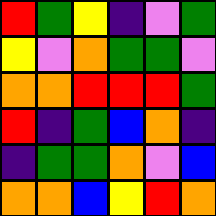[["red", "green", "yellow", "indigo", "violet", "green"], ["yellow", "violet", "orange", "green", "green", "violet"], ["orange", "orange", "red", "red", "red", "green"], ["red", "indigo", "green", "blue", "orange", "indigo"], ["indigo", "green", "green", "orange", "violet", "blue"], ["orange", "orange", "blue", "yellow", "red", "orange"]]